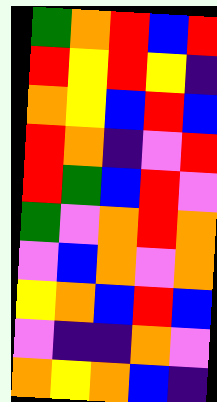[["green", "orange", "red", "blue", "red"], ["red", "yellow", "red", "yellow", "indigo"], ["orange", "yellow", "blue", "red", "blue"], ["red", "orange", "indigo", "violet", "red"], ["red", "green", "blue", "red", "violet"], ["green", "violet", "orange", "red", "orange"], ["violet", "blue", "orange", "violet", "orange"], ["yellow", "orange", "blue", "red", "blue"], ["violet", "indigo", "indigo", "orange", "violet"], ["orange", "yellow", "orange", "blue", "indigo"]]